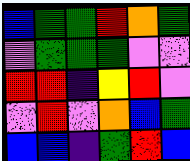[["blue", "green", "green", "red", "orange", "green"], ["violet", "green", "green", "green", "violet", "violet"], ["red", "red", "indigo", "yellow", "red", "violet"], ["violet", "red", "violet", "orange", "blue", "green"], ["blue", "blue", "indigo", "green", "red", "blue"]]